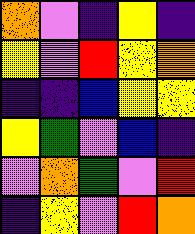[["orange", "violet", "indigo", "yellow", "indigo"], ["yellow", "violet", "red", "yellow", "orange"], ["indigo", "indigo", "blue", "yellow", "yellow"], ["yellow", "green", "violet", "blue", "indigo"], ["violet", "orange", "green", "violet", "red"], ["indigo", "yellow", "violet", "red", "orange"]]